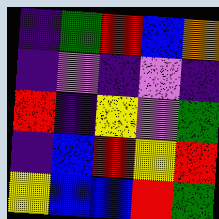[["indigo", "green", "red", "blue", "orange"], ["indigo", "violet", "indigo", "violet", "indigo"], ["red", "indigo", "yellow", "violet", "green"], ["indigo", "blue", "red", "yellow", "red"], ["yellow", "blue", "blue", "red", "green"]]